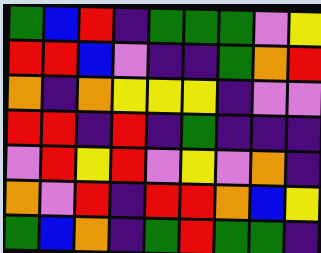[["green", "blue", "red", "indigo", "green", "green", "green", "violet", "yellow"], ["red", "red", "blue", "violet", "indigo", "indigo", "green", "orange", "red"], ["orange", "indigo", "orange", "yellow", "yellow", "yellow", "indigo", "violet", "violet"], ["red", "red", "indigo", "red", "indigo", "green", "indigo", "indigo", "indigo"], ["violet", "red", "yellow", "red", "violet", "yellow", "violet", "orange", "indigo"], ["orange", "violet", "red", "indigo", "red", "red", "orange", "blue", "yellow"], ["green", "blue", "orange", "indigo", "green", "red", "green", "green", "indigo"]]